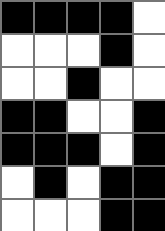[["black", "black", "black", "black", "white"], ["white", "white", "white", "black", "white"], ["white", "white", "black", "white", "white"], ["black", "black", "white", "white", "black"], ["black", "black", "black", "white", "black"], ["white", "black", "white", "black", "black"], ["white", "white", "white", "black", "black"]]